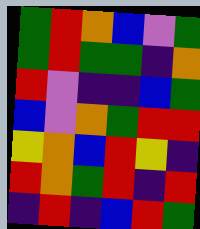[["green", "red", "orange", "blue", "violet", "green"], ["green", "red", "green", "green", "indigo", "orange"], ["red", "violet", "indigo", "indigo", "blue", "green"], ["blue", "violet", "orange", "green", "red", "red"], ["yellow", "orange", "blue", "red", "yellow", "indigo"], ["red", "orange", "green", "red", "indigo", "red"], ["indigo", "red", "indigo", "blue", "red", "green"]]